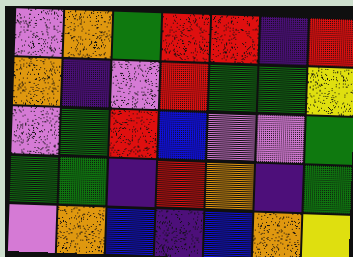[["violet", "orange", "green", "red", "red", "indigo", "red"], ["orange", "indigo", "violet", "red", "green", "green", "yellow"], ["violet", "green", "red", "blue", "violet", "violet", "green"], ["green", "green", "indigo", "red", "orange", "indigo", "green"], ["violet", "orange", "blue", "indigo", "blue", "orange", "yellow"]]